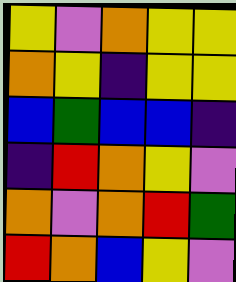[["yellow", "violet", "orange", "yellow", "yellow"], ["orange", "yellow", "indigo", "yellow", "yellow"], ["blue", "green", "blue", "blue", "indigo"], ["indigo", "red", "orange", "yellow", "violet"], ["orange", "violet", "orange", "red", "green"], ["red", "orange", "blue", "yellow", "violet"]]